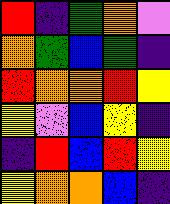[["red", "indigo", "green", "orange", "violet"], ["orange", "green", "blue", "green", "indigo"], ["red", "orange", "orange", "red", "yellow"], ["yellow", "violet", "blue", "yellow", "indigo"], ["indigo", "red", "blue", "red", "yellow"], ["yellow", "orange", "orange", "blue", "indigo"]]